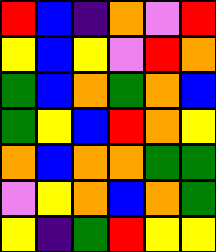[["red", "blue", "indigo", "orange", "violet", "red"], ["yellow", "blue", "yellow", "violet", "red", "orange"], ["green", "blue", "orange", "green", "orange", "blue"], ["green", "yellow", "blue", "red", "orange", "yellow"], ["orange", "blue", "orange", "orange", "green", "green"], ["violet", "yellow", "orange", "blue", "orange", "green"], ["yellow", "indigo", "green", "red", "yellow", "yellow"]]